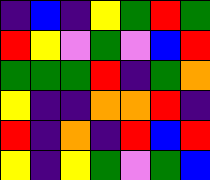[["indigo", "blue", "indigo", "yellow", "green", "red", "green"], ["red", "yellow", "violet", "green", "violet", "blue", "red"], ["green", "green", "green", "red", "indigo", "green", "orange"], ["yellow", "indigo", "indigo", "orange", "orange", "red", "indigo"], ["red", "indigo", "orange", "indigo", "red", "blue", "red"], ["yellow", "indigo", "yellow", "green", "violet", "green", "blue"]]